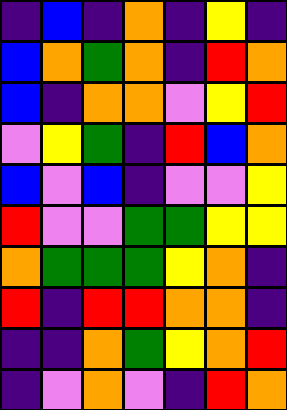[["indigo", "blue", "indigo", "orange", "indigo", "yellow", "indigo"], ["blue", "orange", "green", "orange", "indigo", "red", "orange"], ["blue", "indigo", "orange", "orange", "violet", "yellow", "red"], ["violet", "yellow", "green", "indigo", "red", "blue", "orange"], ["blue", "violet", "blue", "indigo", "violet", "violet", "yellow"], ["red", "violet", "violet", "green", "green", "yellow", "yellow"], ["orange", "green", "green", "green", "yellow", "orange", "indigo"], ["red", "indigo", "red", "red", "orange", "orange", "indigo"], ["indigo", "indigo", "orange", "green", "yellow", "orange", "red"], ["indigo", "violet", "orange", "violet", "indigo", "red", "orange"]]